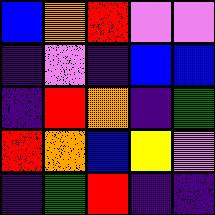[["blue", "orange", "red", "violet", "violet"], ["indigo", "violet", "indigo", "blue", "blue"], ["indigo", "red", "orange", "indigo", "green"], ["red", "orange", "blue", "yellow", "violet"], ["indigo", "green", "red", "indigo", "indigo"]]